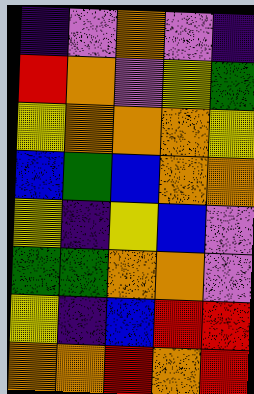[["indigo", "violet", "orange", "violet", "indigo"], ["red", "orange", "violet", "yellow", "green"], ["yellow", "orange", "orange", "orange", "yellow"], ["blue", "green", "blue", "orange", "orange"], ["yellow", "indigo", "yellow", "blue", "violet"], ["green", "green", "orange", "orange", "violet"], ["yellow", "indigo", "blue", "red", "red"], ["orange", "orange", "red", "orange", "red"]]